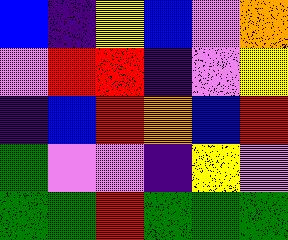[["blue", "indigo", "yellow", "blue", "violet", "orange"], ["violet", "red", "red", "indigo", "violet", "yellow"], ["indigo", "blue", "red", "orange", "blue", "red"], ["green", "violet", "violet", "indigo", "yellow", "violet"], ["green", "green", "red", "green", "green", "green"]]